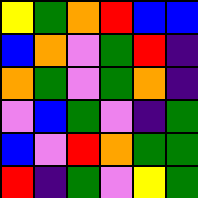[["yellow", "green", "orange", "red", "blue", "blue"], ["blue", "orange", "violet", "green", "red", "indigo"], ["orange", "green", "violet", "green", "orange", "indigo"], ["violet", "blue", "green", "violet", "indigo", "green"], ["blue", "violet", "red", "orange", "green", "green"], ["red", "indigo", "green", "violet", "yellow", "green"]]